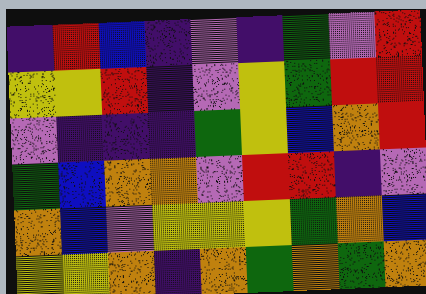[["indigo", "red", "blue", "indigo", "violet", "indigo", "green", "violet", "red"], ["yellow", "yellow", "red", "indigo", "violet", "yellow", "green", "red", "red"], ["violet", "indigo", "indigo", "indigo", "green", "yellow", "blue", "orange", "red"], ["green", "blue", "orange", "orange", "violet", "red", "red", "indigo", "violet"], ["orange", "blue", "violet", "yellow", "yellow", "yellow", "green", "orange", "blue"], ["yellow", "yellow", "orange", "indigo", "orange", "green", "orange", "green", "orange"]]